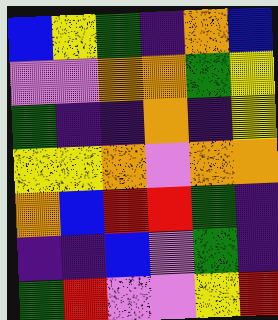[["blue", "yellow", "green", "indigo", "orange", "blue"], ["violet", "violet", "orange", "orange", "green", "yellow"], ["green", "indigo", "indigo", "orange", "indigo", "yellow"], ["yellow", "yellow", "orange", "violet", "orange", "orange"], ["orange", "blue", "red", "red", "green", "indigo"], ["indigo", "indigo", "blue", "violet", "green", "indigo"], ["green", "red", "violet", "violet", "yellow", "red"]]